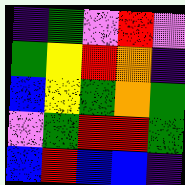[["indigo", "green", "violet", "red", "violet"], ["green", "yellow", "red", "orange", "indigo"], ["blue", "yellow", "green", "orange", "green"], ["violet", "green", "red", "red", "green"], ["blue", "red", "blue", "blue", "indigo"]]